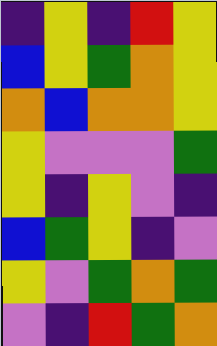[["indigo", "yellow", "indigo", "red", "yellow"], ["blue", "yellow", "green", "orange", "yellow"], ["orange", "blue", "orange", "orange", "yellow"], ["yellow", "violet", "violet", "violet", "green"], ["yellow", "indigo", "yellow", "violet", "indigo"], ["blue", "green", "yellow", "indigo", "violet"], ["yellow", "violet", "green", "orange", "green"], ["violet", "indigo", "red", "green", "orange"]]